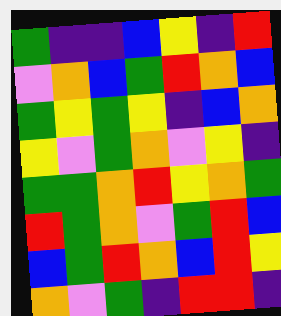[["green", "indigo", "indigo", "blue", "yellow", "indigo", "red"], ["violet", "orange", "blue", "green", "red", "orange", "blue"], ["green", "yellow", "green", "yellow", "indigo", "blue", "orange"], ["yellow", "violet", "green", "orange", "violet", "yellow", "indigo"], ["green", "green", "orange", "red", "yellow", "orange", "green"], ["red", "green", "orange", "violet", "green", "red", "blue"], ["blue", "green", "red", "orange", "blue", "red", "yellow"], ["orange", "violet", "green", "indigo", "red", "red", "indigo"]]